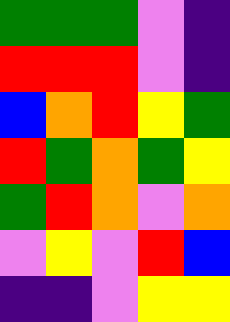[["green", "green", "green", "violet", "indigo"], ["red", "red", "red", "violet", "indigo"], ["blue", "orange", "red", "yellow", "green"], ["red", "green", "orange", "green", "yellow"], ["green", "red", "orange", "violet", "orange"], ["violet", "yellow", "violet", "red", "blue"], ["indigo", "indigo", "violet", "yellow", "yellow"]]